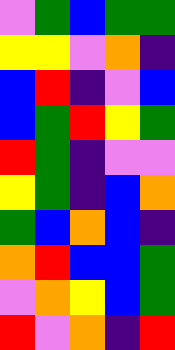[["violet", "green", "blue", "green", "green"], ["yellow", "yellow", "violet", "orange", "indigo"], ["blue", "red", "indigo", "violet", "blue"], ["blue", "green", "red", "yellow", "green"], ["red", "green", "indigo", "violet", "violet"], ["yellow", "green", "indigo", "blue", "orange"], ["green", "blue", "orange", "blue", "indigo"], ["orange", "red", "blue", "blue", "green"], ["violet", "orange", "yellow", "blue", "green"], ["red", "violet", "orange", "indigo", "red"]]